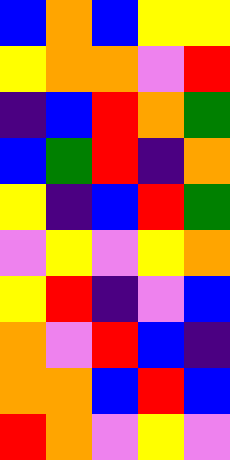[["blue", "orange", "blue", "yellow", "yellow"], ["yellow", "orange", "orange", "violet", "red"], ["indigo", "blue", "red", "orange", "green"], ["blue", "green", "red", "indigo", "orange"], ["yellow", "indigo", "blue", "red", "green"], ["violet", "yellow", "violet", "yellow", "orange"], ["yellow", "red", "indigo", "violet", "blue"], ["orange", "violet", "red", "blue", "indigo"], ["orange", "orange", "blue", "red", "blue"], ["red", "orange", "violet", "yellow", "violet"]]